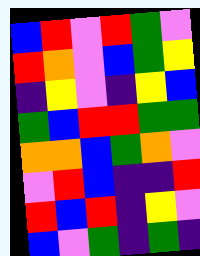[["blue", "red", "violet", "red", "green", "violet"], ["red", "orange", "violet", "blue", "green", "yellow"], ["indigo", "yellow", "violet", "indigo", "yellow", "blue"], ["green", "blue", "red", "red", "green", "green"], ["orange", "orange", "blue", "green", "orange", "violet"], ["violet", "red", "blue", "indigo", "indigo", "red"], ["red", "blue", "red", "indigo", "yellow", "violet"], ["blue", "violet", "green", "indigo", "green", "indigo"]]